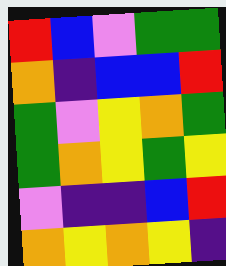[["red", "blue", "violet", "green", "green"], ["orange", "indigo", "blue", "blue", "red"], ["green", "violet", "yellow", "orange", "green"], ["green", "orange", "yellow", "green", "yellow"], ["violet", "indigo", "indigo", "blue", "red"], ["orange", "yellow", "orange", "yellow", "indigo"]]